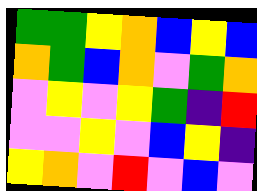[["green", "green", "yellow", "orange", "blue", "yellow", "blue"], ["orange", "green", "blue", "orange", "violet", "green", "orange"], ["violet", "yellow", "violet", "yellow", "green", "indigo", "red"], ["violet", "violet", "yellow", "violet", "blue", "yellow", "indigo"], ["yellow", "orange", "violet", "red", "violet", "blue", "violet"]]